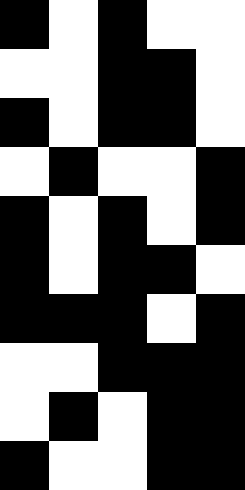[["black", "white", "black", "white", "white"], ["white", "white", "black", "black", "white"], ["black", "white", "black", "black", "white"], ["white", "black", "white", "white", "black"], ["black", "white", "black", "white", "black"], ["black", "white", "black", "black", "white"], ["black", "black", "black", "white", "black"], ["white", "white", "black", "black", "black"], ["white", "black", "white", "black", "black"], ["black", "white", "white", "black", "black"]]